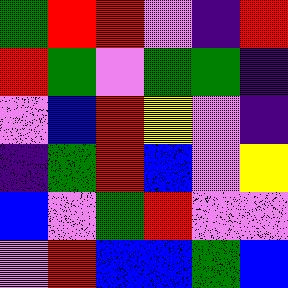[["green", "red", "red", "violet", "indigo", "red"], ["red", "green", "violet", "green", "green", "indigo"], ["violet", "blue", "red", "yellow", "violet", "indigo"], ["indigo", "green", "red", "blue", "violet", "yellow"], ["blue", "violet", "green", "red", "violet", "violet"], ["violet", "red", "blue", "blue", "green", "blue"]]